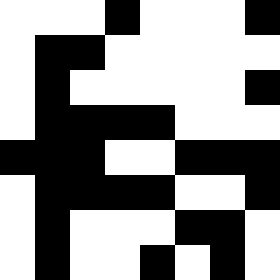[["white", "white", "white", "black", "white", "white", "white", "black"], ["white", "black", "black", "white", "white", "white", "white", "white"], ["white", "black", "white", "white", "white", "white", "white", "black"], ["white", "black", "black", "black", "black", "white", "white", "white"], ["black", "black", "black", "white", "white", "black", "black", "black"], ["white", "black", "black", "black", "black", "white", "white", "black"], ["white", "black", "white", "white", "white", "black", "black", "white"], ["white", "black", "white", "white", "black", "white", "black", "white"]]